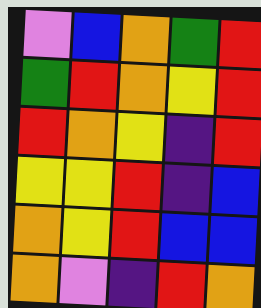[["violet", "blue", "orange", "green", "red"], ["green", "red", "orange", "yellow", "red"], ["red", "orange", "yellow", "indigo", "red"], ["yellow", "yellow", "red", "indigo", "blue"], ["orange", "yellow", "red", "blue", "blue"], ["orange", "violet", "indigo", "red", "orange"]]